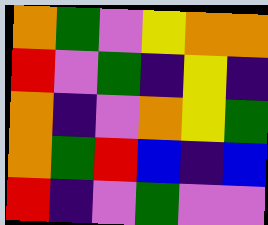[["orange", "green", "violet", "yellow", "orange", "orange"], ["red", "violet", "green", "indigo", "yellow", "indigo"], ["orange", "indigo", "violet", "orange", "yellow", "green"], ["orange", "green", "red", "blue", "indigo", "blue"], ["red", "indigo", "violet", "green", "violet", "violet"]]